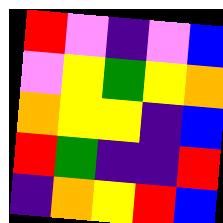[["red", "violet", "indigo", "violet", "blue"], ["violet", "yellow", "green", "yellow", "orange"], ["orange", "yellow", "yellow", "indigo", "blue"], ["red", "green", "indigo", "indigo", "red"], ["indigo", "orange", "yellow", "red", "blue"]]